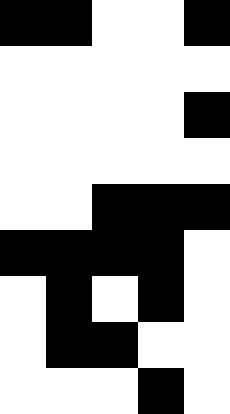[["black", "black", "white", "white", "black"], ["white", "white", "white", "white", "white"], ["white", "white", "white", "white", "black"], ["white", "white", "white", "white", "white"], ["white", "white", "black", "black", "black"], ["black", "black", "black", "black", "white"], ["white", "black", "white", "black", "white"], ["white", "black", "black", "white", "white"], ["white", "white", "white", "black", "white"]]